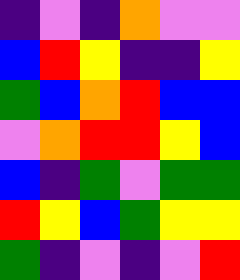[["indigo", "violet", "indigo", "orange", "violet", "violet"], ["blue", "red", "yellow", "indigo", "indigo", "yellow"], ["green", "blue", "orange", "red", "blue", "blue"], ["violet", "orange", "red", "red", "yellow", "blue"], ["blue", "indigo", "green", "violet", "green", "green"], ["red", "yellow", "blue", "green", "yellow", "yellow"], ["green", "indigo", "violet", "indigo", "violet", "red"]]